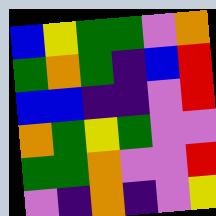[["blue", "yellow", "green", "green", "violet", "orange"], ["green", "orange", "green", "indigo", "blue", "red"], ["blue", "blue", "indigo", "indigo", "violet", "red"], ["orange", "green", "yellow", "green", "violet", "violet"], ["green", "green", "orange", "violet", "violet", "red"], ["violet", "indigo", "orange", "indigo", "violet", "yellow"]]